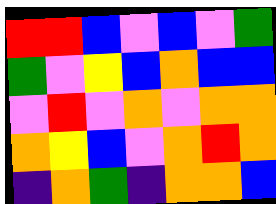[["red", "red", "blue", "violet", "blue", "violet", "green"], ["green", "violet", "yellow", "blue", "orange", "blue", "blue"], ["violet", "red", "violet", "orange", "violet", "orange", "orange"], ["orange", "yellow", "blue", "violet", "orange", "red", "orange"], ["indigo", "orange", "green", "indigo", "orange", "orange", "blue"]]